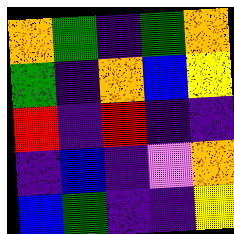[["orange", "green", "indigo", "green", "orange"], ["green", "indigo", "orange", "blue", "yellow"], ["red", "indigo", "red", "indigo", "indigo"], ["indigo", "blue", "indigo", "violet", "orange"], ["blue", "green", "indigo", "indigo", "yellow"]]